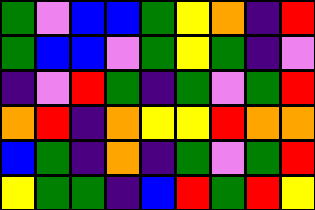[["green", "violet", "blue", "blue", "green", "yellow", "orange", "indigo", "red"], ["green", "blue", "blue", "violet", "green", "yellow", "green", "indigo", "violet"], ["indigo", "violet", "red", "green", "indigo", "green", "violet", "green", "red"], ["orange", "red", "indigo", "orange", "yellow", "yellow", "red", "orange", "orange"], ["blue", "green", "indigo", "orange", "indigo", "green", "violet", "green", "red"], ["yellow", "green", "green", "indigo", "blue", "red", "green", "red", "yellow"]]